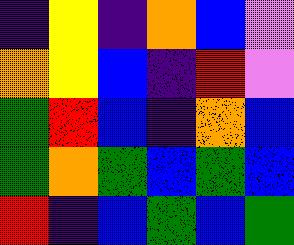[["indigo", "yellow", "indigo", "orange", "blue", "violet"], ["orange", "yellow", "blue", "indigo", "red", "violet"], ["green", "red", "blue", "indigo", "orange", "blue"], ["green", "orange", "green", "blue", "green", "blue"], ["red", "indigo", "blue", "green", "blue", "green"]]